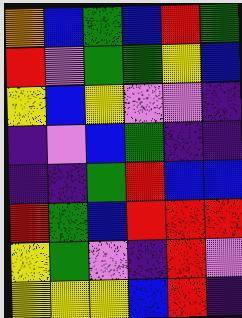[["orange", "blue", "green", "blue", "red", "green"], ["red", "violet", "green", "green", "yellow", "blue"], ["yellow", "blue", "yellow", "violet", "violet", "indigo"], ["indigo", "violet", "blue", "green", "indigo", "indigo"], ["indigo", "indigo", "green", "red", "blue", "blue"], ["red", "green", "blue", "red", "red", "red"], ["yellow", "green", "violet", "indigo", "red", "violet"], ["yellow", "yellow", "yellow", "blue", "red", "indigo"]]